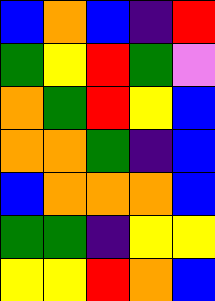[["blue", "orange", "blue", "indigo", "red"], ["green", "yellow", "red", "green", "violet"], ["orange", "green", "red", "yellow", "blue"], ["orange", "orange", "green", "indigo", "blue"], ["blue", "orange", "orange", "orange", "blue"], ["green", "green", "indigo", "yellow", "yellow"], ["yellow", "yellow", "red", "orange", "blue"]]